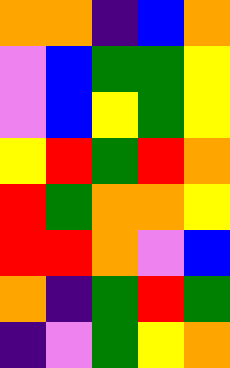[["orange", "orange", "indigo", "blue", "orange"], ["violet", "blue", "green", "green", "yellow"], ["violet", "blue", "yellow", "green", "yellow"], ["yellow", "red", "green", "red", "orange"], ["red", "green", "orange", "orange", "yellow"], ["red", "red", "orange", "violet", "blue"], ["orange", "indigo", "green", "red", "green"], ["indigo", "violet", "green", "yellow", "orange"]]